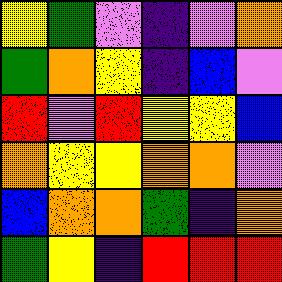[["yellow", "green", "violet", "indigo", "violet", "orange"], ["green", "orange", "yellow", "indigo", "blue", "violet"], ["red", "violet", "red", "yellow", "yellow", "blue"], ["orange", "yellow", "yellow", "orange", "orange", "violet"], ["blue", "orange", "orange", "green", "indigo", "orange"], ["green", "yellow", "indigo", "red", "red", "red"]]